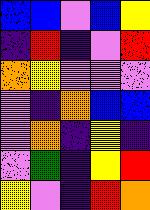[["blue", "blue", "violet", "blue", "yellow"], ["indigo", "red", "indigo", "violet", "red"], ["orange", "yellow", "violet", "violet", "violet"], ["violet", "indigo", "orange", "blue", "blue"], ["violet", "orange", "indigo", "yellow", "indigo"], ["violet", "green", "indigo", "yellow", "red"], ["yellow", "violet", "indigo", "red", "orange"]]